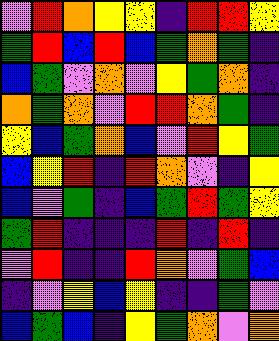[["violet", "red", "orange", "yellow", "yellow", "indigo", "red", "red", "yellow"], ["green", "red", "blue", "red", "blue", "green", "orange", "green", "indigo"], ["blue", "green", "violet", "orange", "violet", "yellow", "green", "orange", "indigo"], ["orange", "green", "orange", "violet", "red", "red", "orange", "green", "indigo"], ["yellow", "blue", "green", "orange", "blue", "violet", "red", "yellow", "green"], ["blue", "yellow", "red", "indigo", "red", "orange", "violet", "indigo", "yellow"], ["blue", "violet", "green", "indigo", "blue", "green", "red", "green", "yellow"], ["green", "red", "indigo", "indigo", "indigo", "red", "indigo", "red", "indigo"], ["violet", "red", "indigo", "indigo", "red", "orange", "violet", "green", "blue"], ["indigo", "violet", "yellow", "blue", "yellow", "indigo", "indigo", "green", "violet"], ["blue", "green", "blue", "indigo", "yellow", "green", "orange", "violet", "orange"]]